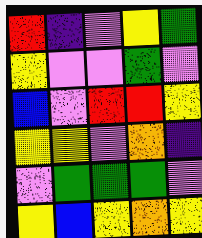[["red", "indigo", "violet", "yellow", "green"], ["yellow", "violet", "violet", "green", "violet"], ["blue", "violet", "red", "red", "yellow"], ["yellow", "yellow", "violet", "orange", "indigo"], ["violet", "green", "green", "green", "violet"], ["yellow", "blue", "yellow", "orange", "yellow"]]